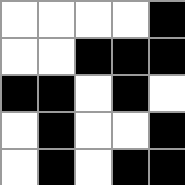[["white", "white", "white", "white", "black"], ["white", "white", "black", "black", "black"], ["black", "black", "white", "black", "white"], ["white", "black", "white", "white", "black"], ["white", "black", "white", "black", "black"]]